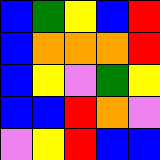[["blue", "green", "yellow", "blue", "red"], ["blue", "orange", "orange", "orange", "red"], ["blue", "yellow", "violet", "green", "yellow"], ["blue", "blue", "red", "orange", "violet"], ["violet", "yellow", "red", "blue", "blue"]]